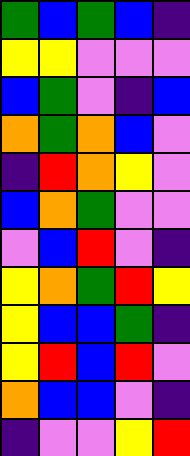[["green", "blue", "green", "blue", "indigo"], ["yellow", "yellow", "violet", "violet", "violet"], ["blue", "green", "violet", "indigo", "blue"], ["orange", "green", "orange", "blue", "violet"], ["indigo", "red", "orange", "yellow", "violet"], ["blue", "orange", "green", "violet", "violet"], ["violet", "blue", "red", "violet", "indigo"], ["yellow", "orange", "green", "red", "yellow"], ["yellow", "blue", "blue", "green", "indigo"], ["yellow", "red", "blue", "red", "violet"], ["orange", "blue", "blue", "violet", "indigo"], ["indigo", "violet", "violet", "yellow", "red"]]